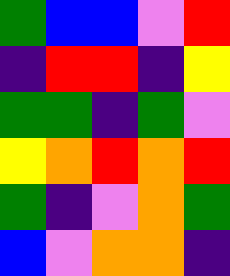[["green", "blue", "blue", "violet", "red"], ["indigo", "red", "red", "indigo", "yellow"], ["green", "green", "indigo", "green", "violet"], ["yellow", "orange", "red", "orange", "red"], ["green", "indigo", "violet", "orange", "green"], ["blue", "violet", "orange", "orange", "indigo"]]